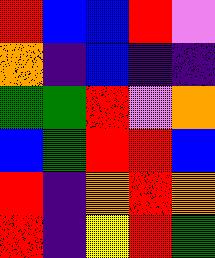[["red", "blue", "blue", "red", "violet"], ["orange", "indigo", "blue", "indigo", "indigo"], ["green", "green", "red", "violet", "orange"], ["blue", "green", "red", "red", "blue"], ["red", "indigo", "orange", "red", "orange"], ["red", "indigo", "yellow", "red", "green"]]